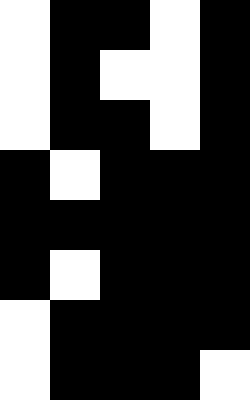[["white", "black", "black", "white", "black"], ["white", "black", "white", "white", "black"], ["white", "black", "black", "white", "black"], ["black", "white", "black", "black", "black"], ["black", "black", "black", "black", "black"], ["black", "white", "black", "black", "black"], ["white", "black", "black", "black", "black"], ["white", "black", "black", "black", "white"]]